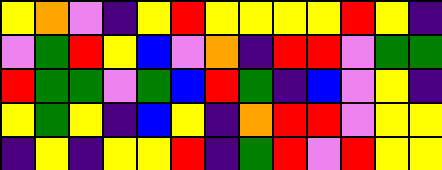[["yellow", "orange", "violet", "indigo", "yellow", "red", "yellow", "yellow", "yellow", "yellow", "red", "yellow", "indigo"], ["violet", "green", "red", "yellow", "blue", "violet", "orange", "indigo", "red", "red", "violet", "green", "green"], ["red", "green", "green", "violet", "green", "blue", "red", "green", "indigo", "blue", "violet", "yellow", "indigo"], ["yellow", "green", "yellow", "indigo", "blue", "yellow", "indigo", "orange", "red", "red", "violet", "yellow", "yellow"], ["indigo", "yellow", "indigo", "yellow", "yellow", "red", "indigo", "green", "red", "violet", "red", "yellow", "yellow"]]